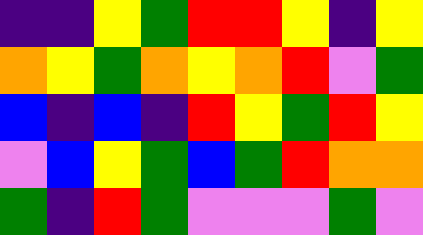[["indigo", "indigo", "yellow", "green", "red", "red", "yellow", "indigo", "yellow"], ["orange", "yellow", "green", "orange", "yellow", "orange", "red", "violet", "green"], ["blue", "indigo", "blue", "indigo", "red", "yellow", "green", "red", "yellow"], ["violet", "blue", "yellow", "green", "blue", "green", "red", "orange", "orange"], ["green", "indigo", "red", "green", "violet", "violet", "violet", "green", "violet"]]